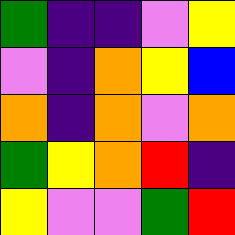[["green", "indigo", "indigo", "violet", "yellow"], ["violet", "indigo", "orange", "yellow", "blue"], ["orange", "indigo", "orange", "violet", "orange"], ["green", "yellow", "orange", "red", "indigo"], ["yellow", "violet", "violet", "green", "red"]]